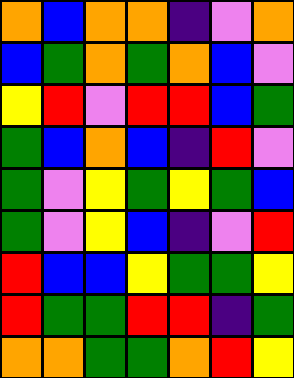[["orange", "blue", "orange", "orange", "indigo", "violet", "orange"], ["blue", "green", "orange", "green", "orange", "blue", "violet"], ["yellow", "red", "violet", "red", "red", "blue", "green"], ["green", "blue", "orange", "blue", "indigo", "red", "violet"], ["green", "violet", "yellow", "green", "yellow", "green", "blue"], ["green", "violet", "yellow", "blue", "indigo", "violet", "red"], ["red", "blue", "blue", "yellow", "green", "green", "yellow"], ["red", "green", "green", "red", "red", "indigo", "green"], ["orange", "orange", "green", "green", "orange", "red", "yellow"]]